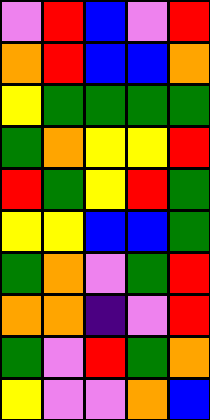[["violet", "red", "blue", "violet", "red"], ["orange", "red", "blue", "blue", "orange"], ["yellow", "green", "green", "green", "green"], ["green", "orange", "yellow", "yellow", "red"], ["red", "green", "yellow", "red", "green"], ["yellow", "yellow", "blue", "blue", "green"], ["green", "orange", "violet", "green", "red"], ["orange", "orange", "indigo", "violet", "red"], ["green", "violet", "red", "green", "orange"], ["yellow", "violet", "violet", "orange", "blue"]]